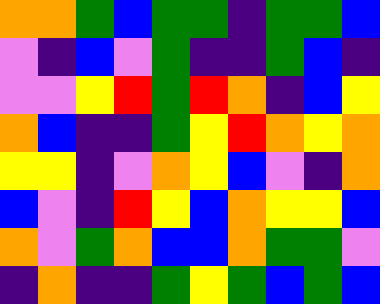[["orange", "orange", "green", "blue", "green", "green", "indigo", "green", "green", "blue"], ["violet", "indigo", "blue", "violet", "green", "indigo", "indigo", "green", "blue", "indigo"], ["violet", "violet", "yellow", "red", "green", "red", "orange", "indigo", "blue", "yellow"], ["orange", "blue", "indigo", "indigo", "green", "yellow", "red", "orange", "yellow", "orange"], ["yellow", "yellow", "indigo", "violet", "orange", "yellow", "blue", "violet", "indigo", "orange"], ["blue", "violet", "indigo", "red", "yellow", "blue", "orange", "yellow", "yellow", "blue"], ["orange", "violet", "green", "orange", "blue", "blue", "orange", "green", "green", "violet"], ["indigo", "orange", "indigo", "indigo", "green", "yellow", "green", "blue", "green", "blue"]]